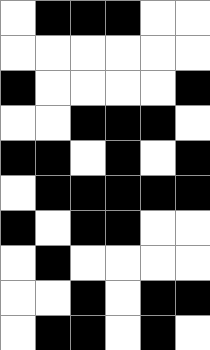[["white", "black", "black", "black", "white", "white"], ["white", "white", "white", "white", "white", "white"], ["black", "white", "white", "white", "white", "black"], ["white", "white", "black", "black", "black", "white"], ["black", "black", "white", "black", "white", "black"], ["white", "black", "black", "black", "black", "black"], ["black", "white", "black", "black", "white", "white"], ["white", "black", "white", "white", "white", "white"], ["white", "white", "black", "white", "black", "black"], ["white", "black", "black", "white", "black", "white"]]